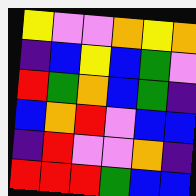[["yellow", "violet", "violet", "orange", "yellow", "orange"], ["indigo", "blue", "yellow", "blue", "green", "violet"], ["red", "green", "orange", "blue", "green", "indigo"], ["blue", "orange", "red", "violet", "blue", "blue"], ["indigo", "red", "violet", "violet", "orange", "indigo"], ["red", "red", "red", "green", "blue", "blue"]]